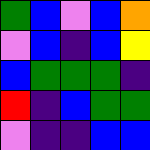[["green", "blue", "violet", "blue", "orange"], ["violet", "blue", "indigo", "blue", "yellow"], ["blue", "green", "green", "green", "indigo"], ["red", "indigo", "blue", "green", "green"], ["violet", "indigo", "indigo", "blue", "blue"]]